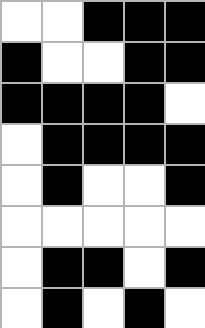[["white", "white", "black", "black", "black"], ["black", "white", "white", "black", "black"], ["black", "black", "black", "black", "white"], ["white", "black", "black", "black", "black"], ["white", "black", "white", "white", "black"], ["white", "white", "white", "white", "white"], ["white", "black", "black", "white", "black"], ["white", "black", "white", "black", "white"]]